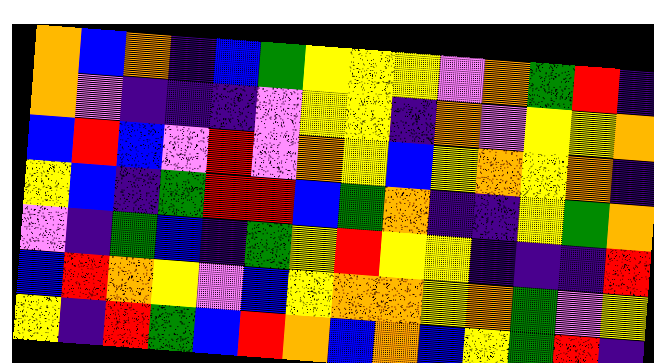[["orange", "blue", "orange", "indigo", "blue", "green", "yellow", "yellow", "yellow", "violet", "orange", "green", "red", "indigo"], ["orange", "violet", "indigo", "indigo", "indigo", "violet", "yellow", "yellow", "indigo", "orange", "violet", "yellow", "yellow", "orange"], ["blue", "red", "blue", "violet", "red", "violet", "orange", "yellow", "blue", "yellow", "orange", "yellow", "orange", "indigo"], ["yellow", "blue", "indigo", "green", "red", "red", "blue", "green", "orange", "indigo", "indigo", "yellow", "green", "orange"], ["violet", "indigo", "green", "blue", "indigo", "green", "yellow", "red", "yellow", "yellow", "indigo", "indigo", "indigo", "red"], ["blue", "red", "orange", "yellow", "violet", "blue", "yellow", "orange", "orange", "yellow", "orange", "green", "violet", "yellow"], ["yellow", "indigo", "red", "green", "blue", "red", "orange", "blue", "orange", "blue", "yellow", "green", "red", "indigo"]]